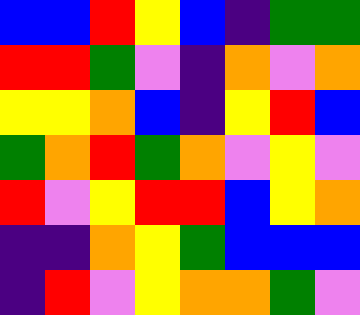[["blue", "blue", "red", "yellow", "blue", "indigo", "green", "green"], ["red", "red", "green", "violet", "indigo", "orange", "violet", "orange"], ["yellow", "yellow", "orange", "blue", "indigo", "yellow", "red", "blue"], ["green", "orange", "red", "green", "orange", "violet", "yellow", "violet"], ["red", "violet", "yellow", "red", "red", "blue", "yellow", "orange"], ["indigo", "indigo", "orange", "yellow", "green", "blue", "blue", "blue"], ["indigo", "red", "violet", "yellow", "orange", "orange", "green", "violet"]]